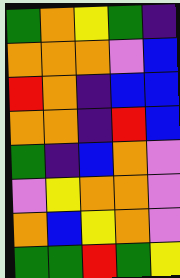[["green", "orange", "yellow", "green", "indigo"], ["orange", "orange", "orange", "violet", "blue"], ["red", "orange", "indigo", "blue", "blue"], ["orange", "orange", "indigo", "red", "blue"], ["green", "indigo", "blue", "orange", "violet"], ["violet", "yellow", "orange", "orange", "violet"], ["orange", "blue", "yellow", "orange", "violet"], ["green", "green", "red", "green", "yellow"]]